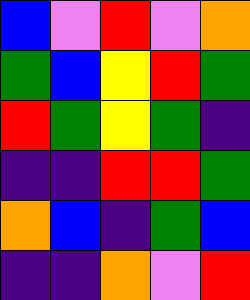[["blue", "violet", "red", "violet", "orange"], ["green", "blue", "yellow", "red", "green"], ["red", "green", "yellow", "green", "indigo"], ["indigo", "indigo", "red", "red", "green"], ["orange", "blue", "indigo", "green", "blue"], ["indigo", "indigo", "orange", "violet", "red"]]